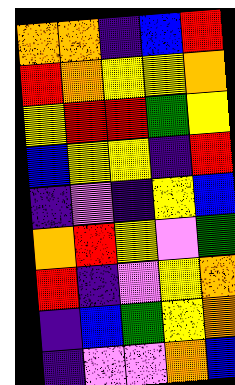[["orange", "orange", "indigo", "blue", "red"], ["red", "orange", "yellow", "yellow", "orange"], ["yellow", "red", "red", "green", "yellow"], ["blue", "yellow", "yellow", "indigo", "red"], ["indigo", "violet", "indigo", "yellow", "blue"], ["orange", "red", "yellow", "violet", "green"], ["red", "indigo", "violet", "yellow", "orange"], ["indigo", "blue", "green", "yellow", "orange"], ["indigo", "violet", "violet", "orange", "blue"]]